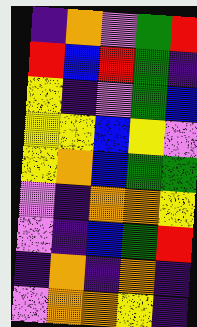[["indigo", "orange", "violet", "green", "red"], ["red", "blue", "red", "green", "indigo"], ["yellow", "indigo", "violet", "green", "blue"], ["yellow", "yellow", "blue", "yellow", "violet"], ["yellow", "orange", "blue", "green", "green"], ["violet", "indigo", "orange", "orange", "yellow"], ["violet", "indigo", "blue", "green", "red"], ["indigo", "orange", "indigo", "orange", "indigo"], ["violet", "orange", "orange", "yellow", "indigo"]]